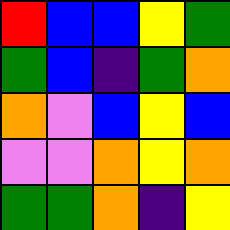[["red", "blue", "blue", "yellow", "green"], ["green", "blue", "indigo", "green", "orange"], ["orange", "violet", "blue", "yellow", "blue"], ["violet", "violet", "orange", "yellow", "orange"], ["green", "green", "orange", "indigo", "yellow"]]